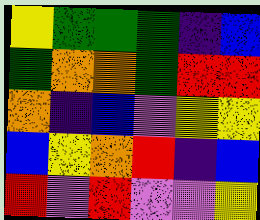[["yellow", "green", "green", "green", "indigo", "blue"], ["green", "orange", "orange", "green", "red", "red"], ["orange", "indigo", "blue", "violet", "yellow", "yellow"], ["blue", "yellow", "orange", "red", "indigo", "blue"], ["red", "violet", "red", "violet", "violet", "yellow"]]